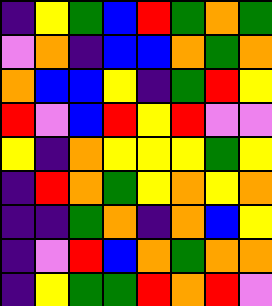[["indigo", "yellow", "green", "blue", "red", "green", "orange", "green"], ["violet", "orange", "indigo", "blue", "blue", "orange", "green", "orange"], ["orange", "blue", "blue", "yellow", "indigo", "green", "red", "yellow"], ["red", "violet", "blue", "red", "yellow", "red", "violet", "violet"], ["yellow", "indigo", "orange", "yellow", "yellow", "yellow", "green", "yellow"], ["indigo", "red", "orange", "green", "yellow", "orange", "yellow", "orange"], ["indigo", "indigo", "green", "orange", "indigo", "orange", "blue", "yellow"], ["indigo", "violet", "red", "blue", "orange", "green", "orange", "orange"], ["indigo", "yellow", "green", "green", "red", "orange", "red", "violet"]]